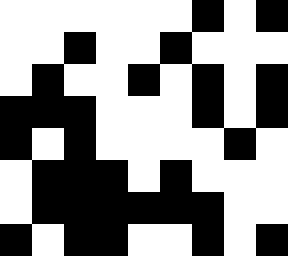[["white", "white", "white", "white", "white", "white", "black", "white", "black"], ["white", "white", "black", "white", "white", "black", "white", "white", "white"], ["white", "black", "white", "white", "black", "white", "black", "white", "black"], ["black", "black", "black", "white", "white", "white", "black", "white", "black"], ["black", "white", "black", "white", "white", "white", "white", "black", "white"], ["white", "black", "black", "black", "white", "black", "white", "white", "white"], ["white", "black", "black", "black", "black", "black", "black", "white", "white"], ["black", "white", "black", "black", "white", "white", "black", "white", "black"]]